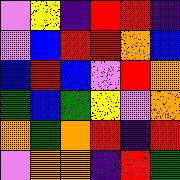[["violet", "yellow", "indigo", "red", "red", "indigo"], ["violet", "blue", "red", "red", "orange", "blue"], ["blue", "red", "blue", "violet", "red", "orange"], ["green", "blue", "green", "yellow", "violet", "orange"], ["orange", "green", "orange", "red", "indigo", "red"], ["violet", "orange", "orange", "indigo", "red", "green"]]